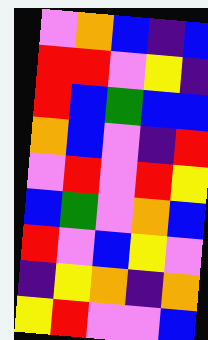[["violet", "orange", "blue", "indigo", "blue"], ["red", "red", "violet", "yellow", "indigo"], ["red", "blue", "green", "blue", "blue"], ["orange", "blue", "violet", "indigo", "red"], ["violet", "red", "violet", "red", "yellow"], ["blue", "green", "violet", "orange", "blue"], ["red", "violet", "blue", "yellow", "violet"], ["indigo", "yellow", "orange", "indigo", "orange"], ["yellow", "red", "violet", "violet", "blue"]]